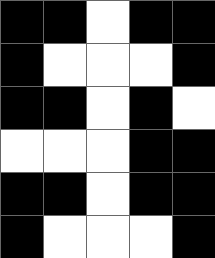[["black", "black", "white", "black", "black"], ["black", "white", "white", "white", "black"], ["black", "black", "white", "black", "white"], ["white", "white", "white", "black", "black"], ["black", "black", "white", "black", "black"], ["black", "white", "white", "white", "black"]]